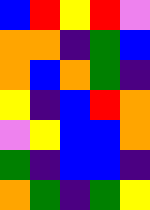[["blue", "red", "yellow", "red", "violet"], ["orange", "orange", "indigo", "green", "blue"], ["orange", "blue", "orange", "green", "indigo"], ["yellow", "indigo", "blue", "red", "orange"], ["violet", "yellow", "blue", "blue", "orange"], ["green", "indigo", "blue", "blue", "indigo"], ["orange", "green", "indigo", "green", "yellow"]]